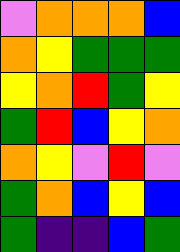[["violet", "orange", "orange", "orange", "blue"], ["orange", "yellow", "green", "green", "green"], ["yellow", "orange", "red", "green", "yellow"], ["green", "red", "blue", "yellow", "orange"], ["orange", "yellow", "violet", "red", "violet"], ["green", "orange", "blue", "yellow", "blue"], ["green", "indigo", "indigo", "blue", "green"]]